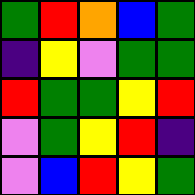[["green", "red", "orange", "blue", "green"], ["indigo", "yellow", "violet", "green", "green"], ["red", "green", "green", "yellow", "red"], ["violet", "green", "yellow", "red", "indigo"], ["violet", "blue", "red", "yellow", "green"]]